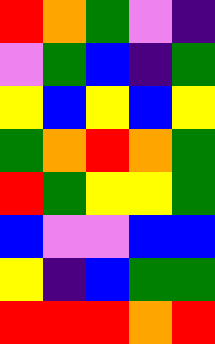[["red", "orange", "green", "violet", "indigo"], ["violet", "green", "blue", "indigo", "green"], ["yellow", "blue", "yellow", "blue", "yellow"], ["green", "orange", "red", "orange", "green"], ["red", "green", "yellow", "yellow", "green"], ["blue", "violet", "violet", "blue", "blue"], ["yellow", "indigo", "blue", "green", "green"], ["red", "red", "red", "orange", "red"]]